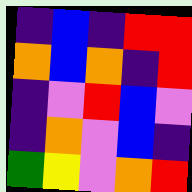[["indigo", "blue", "indigo", "red", "red"], ["orange", "blue", "orange", "indigo", "red"], ["indigo", "violet", "red", "blue", "violet"], ["indigo", "orange", "violet", "blue", "indigo"], ["green", "yellow", "violet", "orange", "red"]]